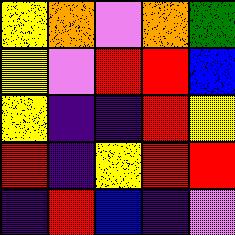[["yellow", "orange", "violet", "orange", "green"], ["yellow", "violet", "red", "red", "blue"], ["yellow", "indigo", "indigo", "red", "yellow"], ["red", "indigo", "yellow", "red", "red"], ["indigo", "red", "blue", "indigo", "violet"]]